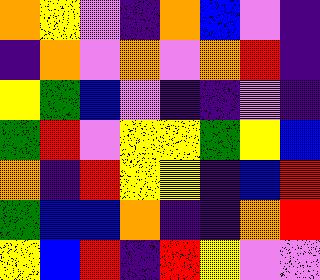[["orange", "yellow", "violet", "indigo", "orange", "blue", "violet", "indigo"], ["indigo", "orange", "violet", "orange", "violet", "orange", "red", "indigo"], ["yellow", "green", "blue", "violet", "indigo", "indigo", "violet", "indigo"], ["green", "red", "violet", "yellow", "yellow", "green", "yellow", "blue"], ["orange", "indigo", "red", "yellow", "yellow", "indigo", "blue", "red"], ["green", "blue", "blue", "orange", "indigo", "indigo", "orange", "red"], ["yellow", "blue", "red", "indigo", "red", "yellow", "violet", "violet"]]